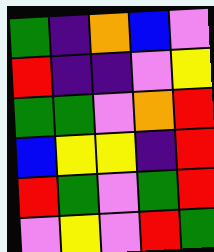[["green", "indigo", "orange", "blue", "violet"], ["red", "indigo", "indigo", "violet", "yellow"], ["green", "green", "violet", "orange", "red"], ["blue", "yellow", "yellow", "indigo", "red"], ["red", "green", "violet", "green", "red"], ["violet", "yellow", "violet", "red", "green"]]